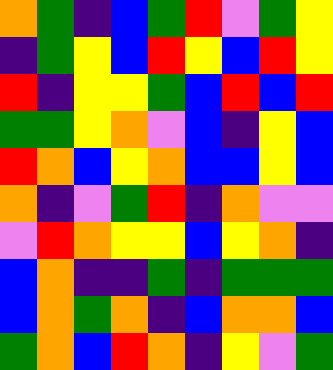[["orange", "green", "indigo", "blue", "green", "red", "violet", "green", "yellow"], ["indigo", "green", "yellow", "blue", "red", "yellow", "blue", "red", "yellow"], ["red", "indigo", "yellow", "yellow", "green", "blue", "red", "blue", "red"], ["green", "green", "yellow", "orange", "violet", "blue", "indigo", "yellow", "blue"], ["red", "orange", "blue", "yellow", "orange", "blue", "blue", "yellow", "blue"], ["orange", "indigo", "violet", "green", "red", "indigo", "orange", "violet", "violet"], ["violet", "red", "orange", "yellow", "yellow", "blue", "yellow", "orange", "indigo"], ["blue", "orange", "indigo", "indigo", "green", "indigo", "green", "green", "green"], ["blue", "orange", "green", "orange", "indigo", "blue", "orange", "orange", "blue"], ["green", "orange", "blue", "red", "orange", "indigo", "yellow", "violet", "green"]]